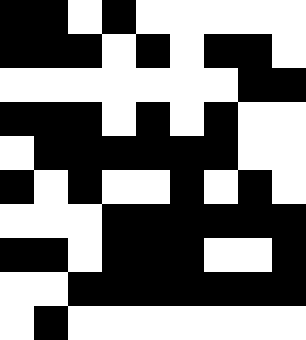[["black", "black", "white", "black", "white", "white", "white", "white", "white"], ["black", "black", "black", "white", "black", "white", "black", "black", "white"], ["white", "white", "white", "white", "white", "white", "white", "black", "black"], ["black", "black", "black", "white", "black", "white", "black", "white", "white"], ["white", "black", "black", "black", "black", "black", "black", "white", "white"], ["black", "white", "black", "white", "white", "black", "white", "black", "white"], ["white", "white", "white", "black", "black", "black", "black", "black", "black"], ["black", "black", "white", "black", "black", "black", "white", "white", "black"], ["white", "white", "black", "black", "black", "black", "black", "black", "black"], ["white", "black", "white", "white", "white", "white", "white", "white", "white"]]